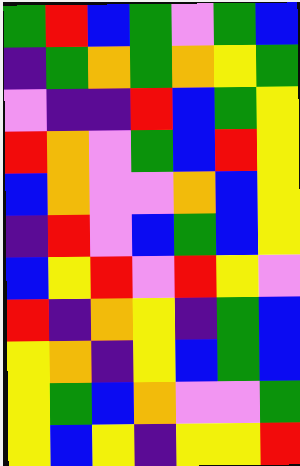[["green", "red", "blue", "green", "violet", "green", "blue"], ["indigo", "green", "orange", "green", "orange", "yellow", "green"], ["violet", "indigo", "indigo", "red", "blue", "green", "yellow"], ["red", "orange", "violet", "green", "blue", "red", "yellow"], ["blue", "orange", "violet", "violet", "orange", "blue", "yellow"], ["indigo", "red", "violet", "blue", "green", "blue", "yellow"], ["blue", "yellow", "red", "violet", "red", "yellow", "violet"], ["red", "indigo", "orange", "yellow", "indigo", "green", "blue"], ["yellow", "orange", "indigo", "yellow", "blue", "green", "blue"], ["yellow", "green", "blue", "orange", "violet", "violet", "green"], ["yellow", "blue", "yellow", "indigo", "yellow", "yellow", "red"]]